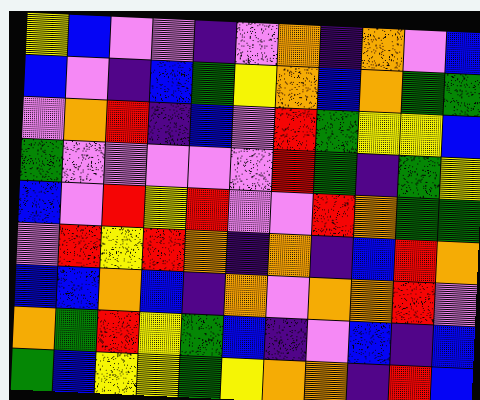[["yellow", "blue", "violet", "violet", "indigo", "violet", "orange", "indigo", "orange", "violet", "blue"], ["blue", "violet", "indigo", "blue", "green", "yellow", "orange", "blue", "orange", "green", "green"], ["violet", "orange", "red", "indigo", "blue", "violet", "red", "green", "yellow", "yellow", "blue"], ["green", "violet", "violet", "violet", "violet", "violet", "red", "green", "indigo", "green", "yellow"], ["blue", "violet", "red", "yellow", "red", "violet", "violet", "red", "orange", "green", "green"], ["violet", "red", "yellow", "red", "orange", "indigo", "orange", "indigo", "blue", "red", "orange"], ["blue", "blue", "orange", "blue", "indigo", "orange", "violet", "orange", "orange", "red", "violet"], ["orange", "green", "red", "yellow", "green", "blue", "indigo", "violet", "blue", "indigo", "blue"], ["green", "blue", "yellow", "yellow", "green", "yellow", "orange", "orange", "indigo", "red", "blue"]]